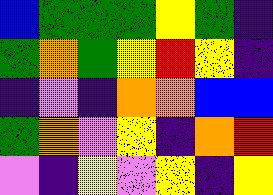[["blue", "green", "green", "green", "yellow", "green", "indigo"], ["green", "orange", "green", "yellow", "red", "yellow", "indigo"], ["indigo", "violet", "indigo", "orange", "orange", "blue", "blue"], ["green", "orange", "violet", "yellow", "indigo", "orange", "red"], ["violet", "indigo", "yellow", "violet", "yellow", "indigo", "yellow"]]